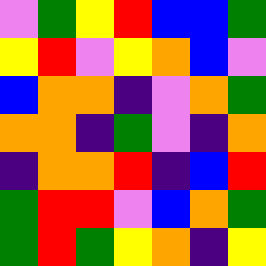[["violet", "green", "yellow", "red", "blue", "blue", "green"], ["yellow", "red", "violet", "yellow", "orange", "blue", "violet"], ["blue", "orange", "orange", "indigo", "violet", "orange", "green"], ["orange", "orange", "indigo", "green", "violet", "indigo", "orange"], ["indigo", "orange", "orange", "red", "indigo", "blue", "red"], ["green", "red", "red", "violet", "blue", "orange", "green"], ["green", "red", "green", "yellow", "orange", "indigo", "yellow"]]